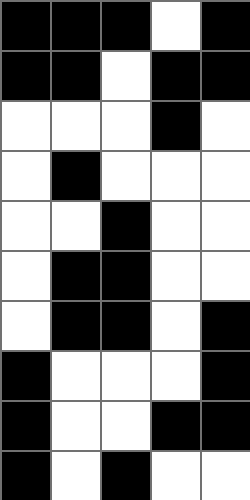[["black", "black", "black", "white", "black"], ["black", "black", "white", "black", "black"], ["white", "white", "white", "black", "white"], ["white", "black", "white", "white", "white"], ["white", "white", "black", "white", "white"], ["white", "black", "black", "white", "white"], ["white", "black", "black", "white", "black"], ["black", "white", "white", "white", "black"], ["black", "white", "white", "black", "black"], ["black", "white", "black", "white", "white"]]